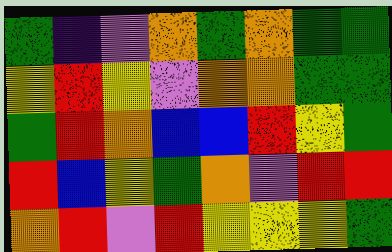[["green", "indigo", "violet", "orange", "green", "orange", "green", "green"], ["yellow", "red", "yellow", "violet", "orange", "orange", "green", "green"], ["green", "red", "orange", "blue", "blue", "red", "yellow", "green"], ["red", "blue", "yellow", "green", "orange", "violet", "red", "red"], ["orange", "red", "violet", "red", "yellow", "yellow", "yellow", "green"]]